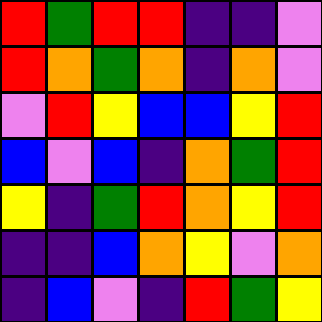[["red", "green", "red", "red", "indigo", "indigo", "violet"], ["red", "orange", "green", "orange", "indigo", "orange", "violet"], ["violet", "red", "yellow", "blue", "blue", "yellow", "red"], ["blue", "violet", "blue", "indigo", "orange", "green", "red"], ["yellow", "indigo", "green", "red", "orange", "yellow", "red"], ["indigo", "indigo", "blue", "orange", "yellow", "violet", "orange"], ["indigo", "blue", "violet", "indigo", "red", "green", "yellow"]]